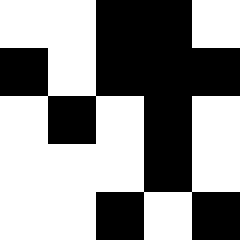[["white", "white", "black", "black", "white"], ["black", "white", "black", "black", "black"], ["white", "black", "white", "black", "white"], ["white", "white", "white", "black", "white"], ["white", "white", "black", "white", "black"]]